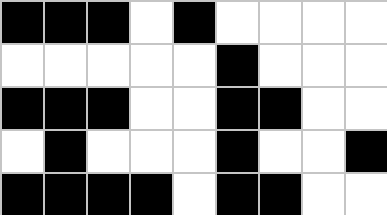[["black", "black", "black", "white", "black", "white", "white", "white", "white"], ["white", "white", "white", "white", "white", "black", "white", "white", "white"], ["black", "black", "black", "white", "white", "black", "black", "white", "white"], ["white", "black", "white", "white", "white", "black", "white", "white", "black"], ["black", "black", "black", "black", "white", "black", "black", "white", "white"]]